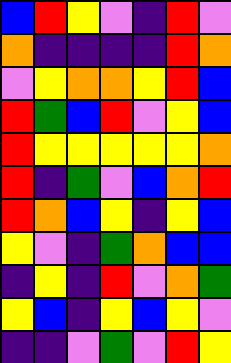[["blue", "red", "yellow", "violet", "indigo", "red", "violet"], ["orange", "indigo", "indigo", "indigo", "indigo", "red", "orange"], ["violet", "yellow", "orange", "orange", "yellow", "red", "blue"], ["red", "green", "blue", "red", "violet", "yellow", "blue"], ["red", "yellow", "yellow", "yellow", "yellow", "yellow", "orange"], ["red", "indigo", "green", "violet", "blue", "orange", "red"], ["red", "orange", "blue", "yellow", "indigo", "yellow", "blue"], ["yellow", "violet", "indigo", "green", "orange", "blue", "blue"], ["indigo", "yellow", "indigo", "red", "violet", "orange", "green"], ["yellow", "blue", "indigo", "yellow", "blue", "yellow", "violet"], ["indigo", "indigo", "violet", "green", "violet", "red", "yellow"]]